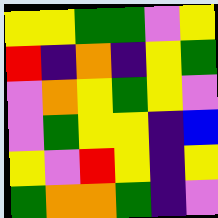[["yellow", "yellow", "green", "green", "violet", "yellow"], ["red", "indigo", "orange", "indigo", "yellow", "green"], ["violet", "orange", "yellow", "green", "yellow", "violet"], ["violet", "green", "yellow", "yellow", "indigo", "blue"], ["yellow", "violet", "red", "yellow", "indigo", "yellow"], ["green", "orange", "orange", "green", "indigo", "violet"]]